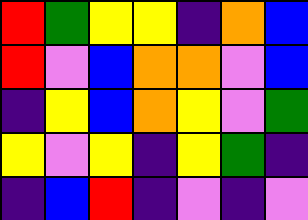[["red", "green", "yellow", "yellow", "indigo", "orange", "blue"], ["red", "violet", "blue", "orange", "orange", "violet", "blue"], ["indigo", "yellow", "blue", "orange", "yellow", "violet", "green"], ["yellow", "violet", "yellow", "indigo", "yellow", "green", "indigo"], ["indigo", "blue", "red", "indigo", "violet", "indigo", "violet"]]